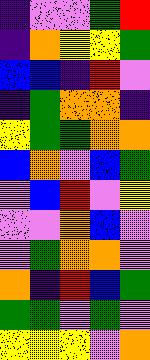[["indigo", "violet", "violet", "green", "red"], ["indigo", "orange", "yellow", "yellow", "green"], ["blue", "blue", "indigo", "red", "violet"], ["indigo", "green", "orange", "orange", "indigo"], ["yellow", "green", "green", "orange", "orange"], ["blue", "orange", "violet", "blue", "green"], ["violet", "blue", "red", "violet", "yellow"], ["violet", "violet", "orange", "blue", "violet"], ["violet", "green", "orange", "orange", "violet"], ["orange", "indigo", "red", "blue", "green"], ["green", "green", "violet", "green", "violet"], ["yellow", "yellow", "yellow", "violet", "orange"]]